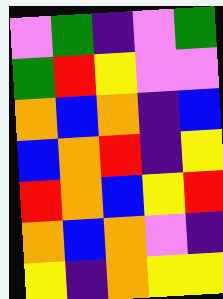[["violet", "green", "indigo", "violet", "green"], ["green", "red", "yellow", "violet", "violet"], ["orange", "blue", "orange", "indigo", "blue"], ["blue", "orange", "red", "indigo", "yellow"], ["red", "orange", "blue", "yellow", "red"], ["orange", "blue", "orange", "violet", "indigo"], ["yellow", "indigo", "orange", "yellow", "yellow"]]